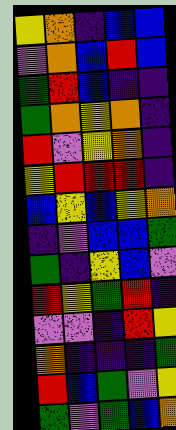[["yellow", "orange", "indigo", "blue", "blue"], ["violet", "orange", "blue", "red", "blue"], ["green", "red", "blue", "indigo", "indigo"], ["green", "orange", "yellow", "orange", "indigo"], ["red", "violet", "yellow", "orange", "indigo"], ["yellow", "red", "red", "red", "indigo"], ["blue", "yellow", "blue", "yellow", "orange"], ["indigo", "violet", "blue", "blue", "green"], ["green", "indigo", "yellow", "blue", "violet"], ["red", "yellow", "green", "red", "indigo"], ["violet", "violet", "indigo", "red", "yellow"], ["orange", "indigo", "indigo", "indigo", "green"], ["red", "blue", "green", "violet", "yellow"], ["green", "violet", "green", "blue", "orange"]]